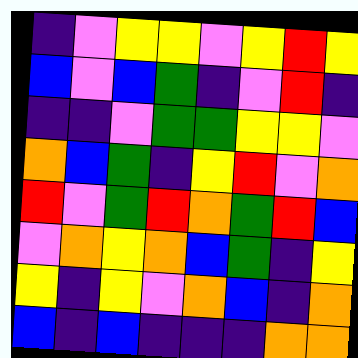[["indigo", "violet", "yellow", "yellow", "violet", "yellow", "red", "yellow"], ["blue", "violet", "blue", "green", "indigo", "violet", "red", "indigo"], ["indigo", "indigo", "violet", "green", "green", "yellow", "yellow", "violet"], ["orange", "blue", "green", "indigo", "yellow", "red", "violet", "orange"], ["red", "violet", "green", "red", "orange", "green", "red", "blue"], ["violet", "orange", "yellow", "orange", "blue", "green", "indigo", "yellow"], ["yellow", "indigo", "yellow", "violet", "orange", "blue", "indigo", "orange"], ["blue", "indigo", "blue", "indigo", "indigo", "indigo", "orange", "orange"]]